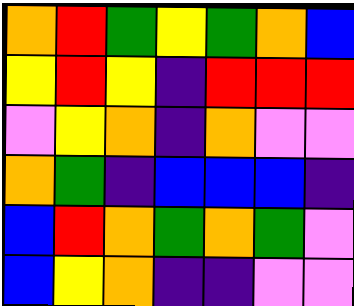[["orange", "red", "green", "yellow", "green", "orange", "blue"], ["yellow", "red", "yellow", "indigo", "red", "red", "red"], ["violet", "yellow", "orange", "indigo", "orange", "violet", "violet"], ["orange", "green", "indigo", "blue", "blue", "blue", "indigo"], ["blue", "red", "orange", "green", "orange", "green", "violet"], ["blue", "yellow", "orange", "indigo", "indigo", "violet", "violet"]]